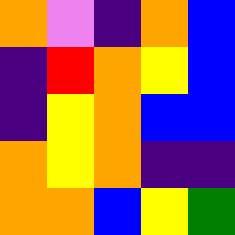[["orange", "violet", "indigo", "orange", "blue"], ["indigo", "red", "orange", "yellow", "blue"], ["indigo", "yellow", "orange", "blue", "blue"], ["orange", "yellow", "orange", "indigo", "indigo"], ["orange", "orange", "blue", "yellow", "green"]]